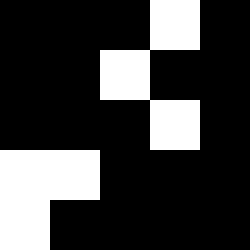[["black", "black", "black", "white", "black"], ["black", "black", "white", "black", "black"], ["black", "black", "black", "white", "black"], ["white", "white", "black", "black", "black"], ["white", "black", "black", "black", "black"]]